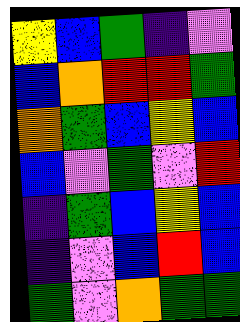[["yellow", "blue", "green", "indigo", "violet"], ["blue", "orange", "red", "red", "green"], ["orange", "green", "blue", "yellow", "blue"], ["blue", "violet", "green", "violet", "red"], ["indigo", "green", "blue", "yellow", "blue"], ["indigo", "violet", "blue", "red", "blue"], ["green", "violet", "orange", "green", "green"]]